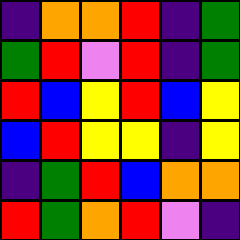[["indigo", "orange", "orange", "red", "indigo", "green"], ["green", "red", "violet", "red", "indigo", "green"], ["red", "blue", "yellow", "red", "blue", "yellow"], ["blue", "red", "yellow", "yellow", "indigo", "yellow"], ["indigo", "green", "red", "blue", "orange", "orange"], ["red", "green", "orange", "red", "violet", "indigo"]]